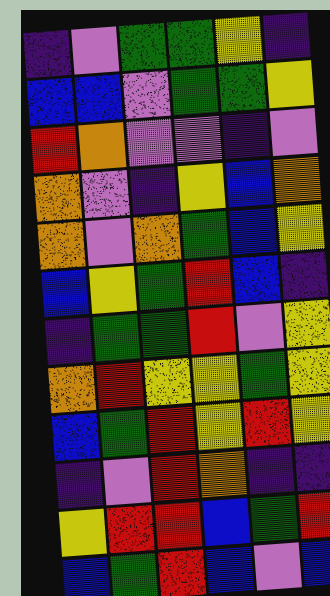[["indigo", "violet", "green", "green", "yellow", "indigo"], ["blue", "blue", "violet", "green", "green", "yellow"], ["red", "orange", "violet", "violet", "indigo", "violet"], ["orange", "violet", "indigo", "yellow", "blue", "orange"], ["orange", "violet", "orange", "green", "blue", "yellow"], ["blue", "yellow", "green", "red", "blue", "indigo"], ["indigo", "green", "green", "red", "violet", "yellow"], ["orange", "red", "yellow", "yellow", "green", "yellow"], ["blue", "green", "red", "yellow", "red", "yellow"], ["indigo", "violet", "red", "orange", "indigo", "indigo"], ["yellow", "red", "red", "blue", "green", "red"], ["blue", "green", "red", "blue", "violet", "blue"]]